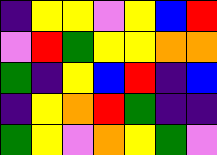[["indigo", "yellow", "yellow", "violet", "yellow", "blue", "red"], ["violet", "red", "green", "yellow", "yellow", "orange", "orange"], ["green", "indigo", "yellow", "blue", "red", "indigo", "blue"], ["indigo", "yellow", "orange", "red", "green", "indigo", "indigo"], ["green", "yellow", "violet", "orange", "yellow", "green", "violet"]]